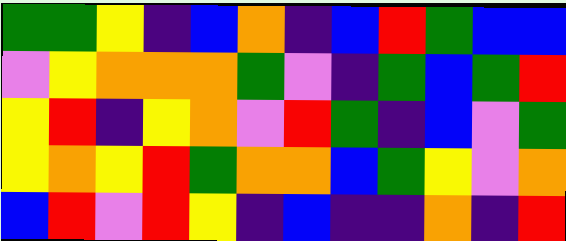[["green", "green", "yellow", "indigo", "blue", "orange", "indigo", "blue", "red", "green", "blue", "blue"], ["violet", "yellow", "orange", "orange", "orange", "green", "violet", "indigo", "green", "blue", "green", "red"], ["yellow", "red", "indigo", "yellow", "orange", "violet", "red", "green", "indigo", "blue", "violet", "green"], ["yellow", "orange", "yellow", "red", "green", "orange", "orange", "blue", "green", "yellow", "violet", "orange"], ["blue", "red", "violet", "red", "yellow", "indigo", "blue", "indigo", "indigo", "orange", "indigo", "red"]]